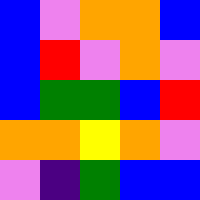[["blue", "violet", "orange", "orange", "blue"], ["blue", "red", "violet", "orange", "violet"], ["blue", "green", "green", "blue", "red"], ["orange", "orange", "yellow", "orange", "violet"], ["violet", "indigo", "green", "blue", "blue"]]